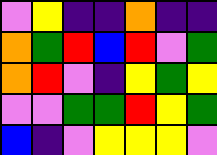[["violet", "yellow", "indigo", "indigo", "orange", "indigo", "indigo"], ["orange", "green", "red", "blue", "red", "violet", "green"], ["orange", "red", "violet", "indigo", "yellow", "green", "yellow"], ["violet", "violet", "green", "green", "red", "yellow", "green"], ["blue", "indigo", "violet", "yellow", "yellow", "yellow", "violet"]]